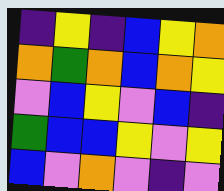[["indigo", "yellow", "indigo", "blue", "yellow", "orange"], ["orange", "green", "orange", "blue", "orange", "yellow"], ["violet", "blue", "yellow", "violet", "blue", "indigo"], ["green", "blue", "blue", "yellow", "violet", "yellow"], ["blue", "violet", "orange", "violet", "indigo", "violet"]]